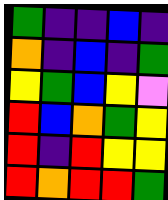[["green", "indigo", "indigo", "blue", "indigo"], ["orange", "indigo", "blue", "indigo", "green"], ["yellow", "green", "blue", "yellow", "violet"], ["red", "blue", "orange", "green", "yellow"], ["red", "indigo", "red", "yellow", "yellow"], ["red", "orange", "red", "red", "green"]]